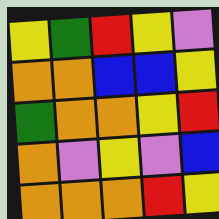[["yellow", "green", "red", "yellow", "violet"], ["orange", "orange", "blue", "blue", "yellow"], ["green", "orange", "orange", "yellow", "red"], ["orange", "violet", "yellow", "violet", "blue"], ["orange", "orange", "orange", "red", "yellow"]]